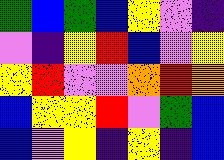[["green", "blue", "green", "blue", "yellow", "violet", "indigo"], ["violet", "indigo", "yellow", "red", "blue", "violet", "yellow"], ["yellow", "red", "violet", "violet", "orange", "red", "orange"], ["blue", "yellow", "yellow", "red", "violet", "green", "blue"], ["blue", "violet", "yellow", "indigo", "yellow", "indigo", "blue"]]